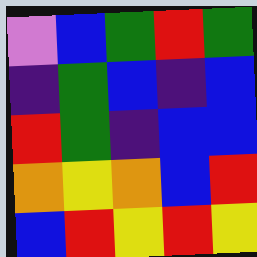[["violet", "blue", "green", "red", "green"], ["indigo", "green", "blue", "indigo", "blue"], ["red", "green", "indigo", "blue", "blue"], ["orange", "yellow", "orange", "blue", "red"], ["blue", "red", "yellow", "red", "yellow"]]